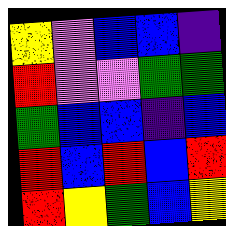[["yellow", "violet", "blue", "blue", "indigo"], ["red", "violet", "violet", "green", "green"], ["green", "blue", "blue", "indigo", "blue"], ["red", "blue", "red", "blue", "red"], ["red", "yellow", "green", "blue", "yellow"]]